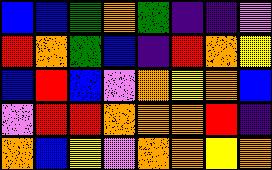[["blue", "blue", "green", "orange", "green", "indigo", "indigo", "violet"], ["red", "orange", "green", "blue", "indigo", "red", "orange", "yellow"], ["blue", "red", "blue", "violet", "orange", "yellow", "orange", "blue"], ["violet", "red", "red", "orange", "orange", "orange", "red", "indigo"], ["orange", "blue", "yellow", "violet", "orange", "orange", "yellow", "orange"]]